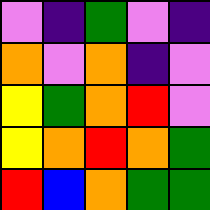[["violet", "indigo", "green", "violet", "indigo"], ["orange", "violet", "orange", "indigo", "violet"], ["yellow", "green", "orange", "red", "violet"], ["yellow", "orange", "red", "orange", "green"], ["red", "blue", "orange", "green", "green"]]